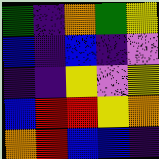[["green", "indigo", "orange", "green", "yellow"], ["blue", "indigo", "blue", "indigo", "violet"], ["indigo", "indigo", "yellow", "violet", "yellow"], ["blue", "red", "red", "yellow", "orange"], ["orange", "red", "blue", "blue", "indigo"]]